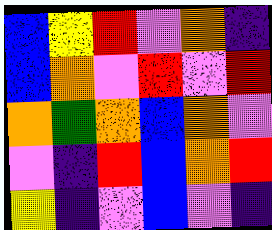[["blue", "yellow", "red", "violet", "orange", "indigo"], ["blue", "orange", "violet", "red", "violet", "red"], ["orange", "green", "orange", "blue", "orange", "violet"], ["violet", "indigo", "red", "blue", "orange", "red"], ["yellow", "indigo", "violet", "blue", "violet", "indigo"]]